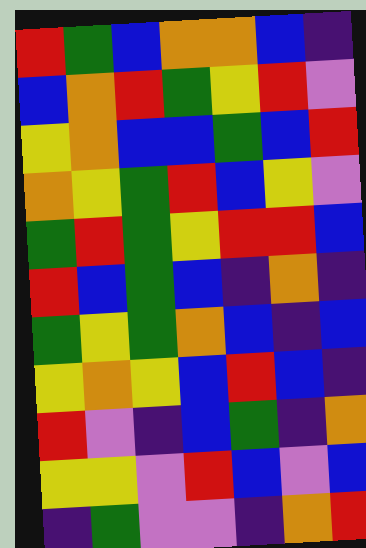[["red", "green", "blue", "orange", "orange", "blue", "indigo"], ["blue", "orange", "red", "green", "yellow", "red", "violet"], ["yellow", "orange", "blue", "blue", "green", "blue", "red"], ["orange", "yellow", "green", "red", "blue", "yellow", "violet"], ["green", "red", "green", "yellow", "red", "red", "blue"], ["red", "blue", "green", "blue", "indigo", "orange", "indigo"], ["green", "yellow", "green", "orange", "blue", "indigo", "blue"], ["yellow", "orange", "yellow", "blue", "red", "blue", "indigo"], ["red", "violet", "indigo", "blue", "green", "indigo", "orange"], ["yellow", "yellow", "violet", "red", "blue", "violet", "blue"], ["indigo", "green", "violet", "violet", "indigo", "orange", "red"]]